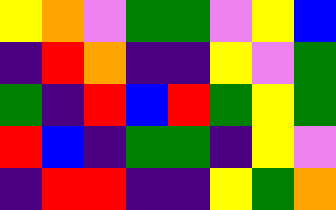[["yellow", "orange", "violet", "green", "green", "violet", "yellow", "blue"], ["indigo", "red", "orange", "indigo", "indigo", "yellow", "violet", "green"], ["green", "indigo", "red", "blue", "red", "green", "yellow", "green"], ["red", "blue", "indigo", "green", "green", "indigo", "yellow", "violet"], ["indigo", "red", "red", "indigo", "indigo", "yellow", "green", "orange"]]